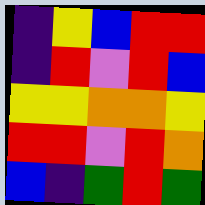[["indigo", "yellow", "blue", "red", "red"], ["indigo", "red", "violet", "red", "blue"], ["yellow", "yellow", "orange", "orange", "yellow"], ["red", "red", "violet", "red", "orange"], ["blue", "indigo", "green", "red", "green"]]